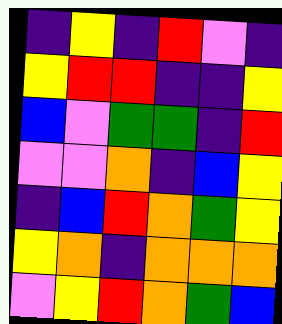[["indigo", "yellow", "indigo", "red", "violet", "indigo"], ["yellow", "red", "red", "indigo", "indigo", "yellow"], ["blue", "violet", "green", "green", "indigo", "red"], ["violet", "violet", "orange", "indigo", "blue", "yellow"], ["indigo", "blue", "red", "orange", "green", "yellow"], ["yellow", "orange", "indigo", "orange", "orange", "orange"], ["violet", "yellow", "red", "orange", "green", "blue"]]